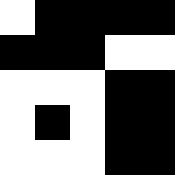[["white", "black", "black", "black", "black"], ["black", "black", "black", "white", "white"], ["white", "white", "white", "black", "black"], ["white", "black", "white", "black", "black"], ["white", "white", "white", "black", "black"]]